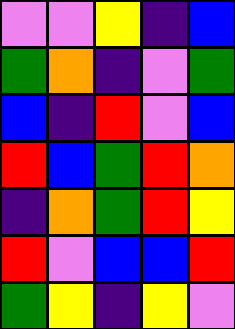[["violet", "violet", "yellow", "indigo", "blue"], ["green", "orange", "indigo", "violet", "green"], ["blue", "indigo", "red", "violet", "blue"], ["red", "blue", "green", "red", "orange"], ["indigo", "orange", "green", "red", "yellow"], ["red", "violet", "blue", "blue", "red"], ["green", "yellow", "indigo", "yellow", "violet"]]